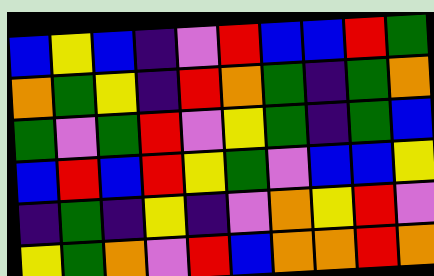[["blue", "yellow", "blue", "indigo", "violet", "red", "blue", "blue", "red", "green"], ["orange", "green", "yellow", "indigo", "red", "orange", "green", "indigo", "green", "orange"], ["green", "violet", "green", "red", "violet", "yellow", "green", "indigo", "green", "blue"], ["blue", "red", "blue", "red", "yellow", "green", "violet", "blue", "blue", "yellow"], ["indigo", "green", "indigo", "yellow", "indigo", "violet", "orange", "yellow", "red", "violet"], ["yellow", "green", "orange", "violet", "red", "blue", "orange", "orange", "red", "orange"]]